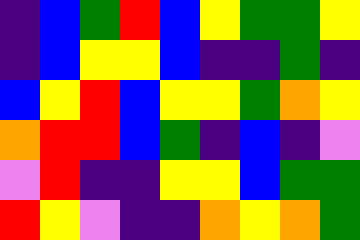[["indigo", "blue", "green", "red", "blue", "yellow", "green", "green", "yellow"], ["indigo", "blue", "yellow", "yellow", "blue", "indigo", "indigo", "green", "indigo"], ["blue", "yellow", "red", "blue", "yellow", "yellow", "green", "orange", "yellow"], ["orange", "red", "red", "blue", "green", "indigo", "blue", "indigo", "violet"], ["violet", "red", "indigo", "indigo", "yellow", "yellow", "blue", "green", "green"], ["red", "yellow", "violet", "indigo", "indigo", "orange", "yellow", "orange", "green"]]